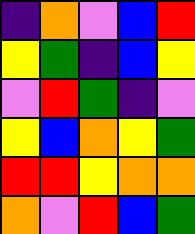[["indigo", "orange", "violet", "blue", "red"], ["yellow", "green", "indigo", "blue", "yellow"], ["violet", "red", "green", "indigo", "violet"], ["yellow", "blue", "orange", "yellow", "green"], ["red", "red", "yellow", "orange", "orange"], ["orange", "violet", "red", "blue", "green"]]